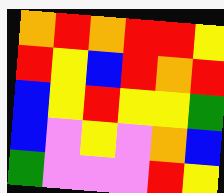[["orange", "red", "orange", "red", "red", "yellow"], ["red", "yellow", "blue", "red", "orange", "red"], ["blue", "yellow", "red", "yellow", "yellow", "green"], ["blue", "violet", "yellow", "violet", "orange", "blue"], ["green", "violet", "violet", "violet", "red", "yellow"]]